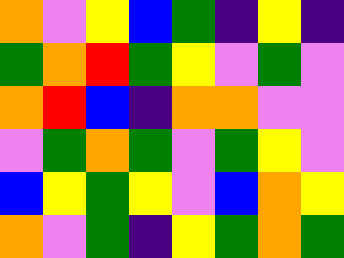[["orange", "violet", "yellow", "blue", "green", "indigo", "yellow", "indigo"], ["green", "orange", "red", "green", "yellow", "violet", "green", "violet"], ["orange", "red", "blue", "indigo", "orange", "orange", "violet", "violet"], ["violet", "green", "orange", "green", "violet", "green", "yellow", "violet"], ["blue", "yellow", "green", "yellow", "violet", "blue", "orange", "yellow"], ["orange", "violet", "green", "indigo", "yellow", "green", "orange", "green"]]